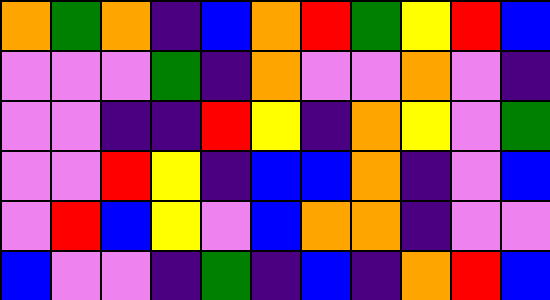[["orange", "green", "orange", "indigo", "blue", "orange", "red", "green", "yellow", "red", "blue"], ["violet", "violet", "violet", "green", "indigo", "orange", "violet", "violet", "orange", "violet", "indigo"], ["violet", "violet", "indigo", "indigo", "red", "yellow", "indigo", "orange", "yellow", "violet", "green"], ["violet", "violet", "red", "yellow", "indigo", "blue", "blue", "orange", "indigo", "violet", "blue"], ["violet", "red", "blue", "yellow", "violet", "blue", "orange", "orange", "indigo", "violet", "violet"], ["blue", "violet", "violet", "indigo", "green", "indigo", "blue", "indigo", "orange", "red", "blue"]]